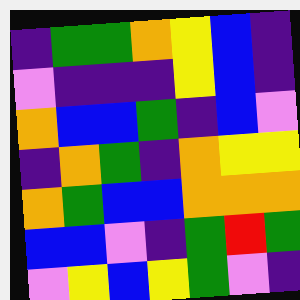[["indigo", "green", "green", "orange", "yellow", "blue", "indigo"], ["violet", "indigo", "indigo", "indigo", "yellow", "blue", "indigo"], ["orange", "blue", "blue", "green", "indigo", "blue", "violet"], ["indigo", "orange", "green", "indigo", "orange", "yellow", "yellow"], ["orange", "green", "blue", "blue", "orange", "orange", "orange"], ["blue", "blue", "violet", "indigo", "green", "red", "green"], ["violet", "yellow", "blue", "yellow", "green", "violet", "indigo"]]